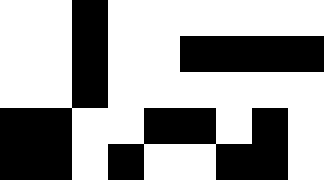[["white", "white", "black", "white", "white", "white", "white", "white", "white"], ["white", "white", "black", "white", "white", "black", "black", "black", "black"], ["white", "white", "black", "white", "white", "white", "white", "white", "white"], ["black", "black", "white", "white", "black", "black", "white", "black", "white"], ["black", "black", "white", "black", "white", "white", "black", "black", "white"]]